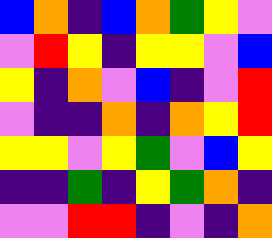[["blue", "orange", "indigo", "blue", "orange", "green", "yellow", "violet"], ["violet", "red", "yellow", "indigo", "yellow", "yellow", "violet", "blue"], ["yellow", "indigo", "orange", "violet", "blue", "indigo", "violet", "red"], ["violet", "indigo", "indigo", "orange", "indigo", "orange", "yellow", "red"], ["yellow", "yellow", "violet", "yellow", "green", "violet", "blue", "yellow"], ["indigo", "indigo", "green", "indigo", "yellow", "green", "orange", "indigo"], ["violet", "violet", "red", "red", "indigo", "violet", "indigo", "orange"]]